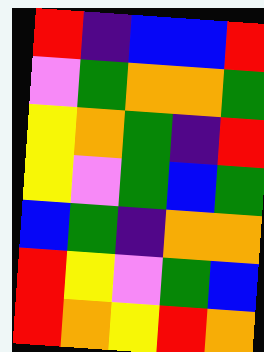[["red", "indigo", "blue", "blue", "red"], ["violet", "green", "orange", "orange", "green"], ["yellow", "orange", "green", "indigo", "red"], ["yellow", "violet", "green", "blue", "green"], ["blue", "green", "indigo", "orange", "orange"], ["red", "yellow", "violet", "green", "blue"], ["red", "orange", "yellow", "red", "orange"]]